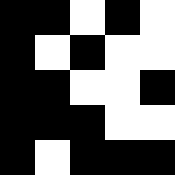[["black", "black", "white", "black", "white"], ["black", "white", "black", "white", "white"], ["black", "black", "white", "white", "black"], ["black", "black", "black", "white", "white"], ["black", "white", "black", "black", "black"]]